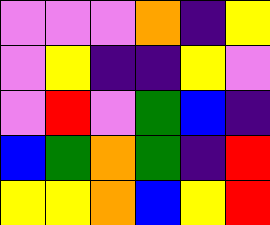[["violet", "violet", "violet", "orange", "indigo", "yellow"], ["violet", "yellow", "indigo", "indigo", "yellow", "violet"], ["violet", "red", "violet", "green", "blue", "indigo"], ["blue", "green", "orange", "green", "indigo", "red"], ["yellow", "yellow", "orange", "blue", "yellow", "red"]]